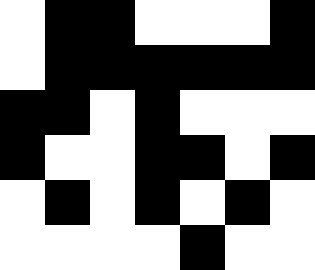[["white", "black", "black", "white", "white", "white", "black"], ["white", "black", "black", "black", "black", "black", "black"], ["black", "black", "white", "black", "white", "white", "white"], ["black", "white", "white", "black", "black", "white", "black"], ["white", "black", "white", "black", "white", "black", "white"], ["white", "white", "white", "white", "black", "white", "white"]]